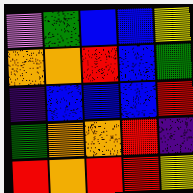[["violet", "green", "blue", "blue", "yellow"], ["orange", "orange", "red", "blue", "green"], ["indigo", "blue", "blue", "blue", "red"], ["green", "orange", "orange", "red", "indigo"], ["red", "orange", "red", "red", "yellow"]]